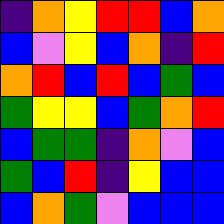[["indigo", "orange", "yellow", "red", "red", "blue", "orange"], ["blue", "violet", "yellow", "blue", "orange", "indigo", "red"], ["orange", "red", "blue", "red", "blue", "green", "blue"], ["green", "yellow", "yellow", "blue", "green", "orange", "red"], ["blue", "green", "green", "indigo", "orange", "violet", "blue"], ["green", "blue", "red", "indigo", "yellow", "blue", "blue"], ["blue", "orange", "green", "violet", "blue", "blue", "blue"]]